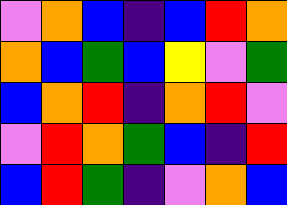[["violet", "orange", "blue", "indigo", "blue", "red", "orange"], ["orange", "blue", "green", "blue", "yellow", "violet", "green"], ["blue", "orange", "red", "indigo", "orange", "red", "violet"], ["violet", "red", "orange", "green", "blue", "indigo", "red"], ["blue", "red", "green", "indigo", "violet", "orange", "blue"]]